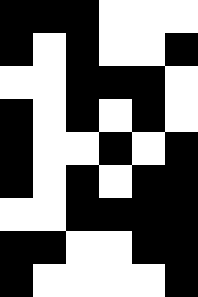[["black", "black", "black", "white", "white", "white"], ["black", "white", "black", "white", "white", "black"], ["white", "white", "black", "black", "black", "white"], ["black", "white", "black", "white", "black", "white"], ["black", "white", "white", "black", "white", "black"], ["black", "white", "black", "white", "black", "black"], ["white", "white", "black", "black", "black", "black"], ["black", "black", "white", "white", "black", "black"], ["black", "white", "white", "white", "white", "black"]]